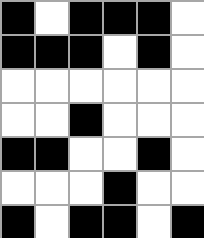[["black", "white", "black", "black", "black", "white"], ["black", "black", "black", "white", "black", "white"], ["white", "white", "white", "white", "white", "white"], ["white", "white", "black", "white", "white", "white"], ["black", "black", "white", "white", "black", "white"], ["white", "white", "white", "black", "white", "white"], ["black", "white", "black", "black", "white", "black"]]